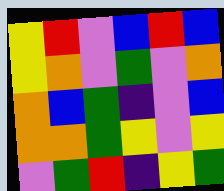[["yellow", "red", "violet", "blue", "red", "blue"], ["yellow", "orange", "violet", "green", "violet", "orange"], ["orange", "blue", "green", "indigo", "violet", "blue"], ["orange", "orange", "green", "yellow", "violet", "yellow"], ["violet", "green", "red", "indigo", "yellow", "green"]]